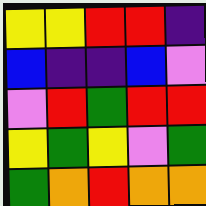[["yellow", "yellow", "red", "red", "indigo"], ["blue", "indigo", "indigo", "blue", "violet"], ["violet", "red", "green", "red", "red"], ["yellow", "green", "yellow", "violet", "green"], ["green", "orange", "red", "orange", "orange"]]